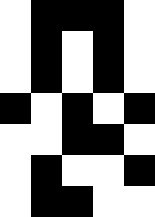[["white", "black", "black", "black", "white"], ["white", "black", "white", "black", "white"], ["white", "black", "white", "black", "white"], ["black", "white", "black", "white", "black"], ["white", "white", "black", "black", "white"], ["white", "black", "white", "white", "black"], ["white", "black", "black", "white", "white"]]